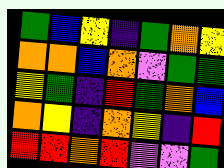[["green", "blue", "yellow", "indigo", "green", "orange", "yellow"], ["orange", "orange", "blue", "orange", "violet", "green", "green"], ["yellow", "green", "indigo", "red", "green", "orange", "blue"], ["orange", "yellow", "indigo", "orange", "yellow", "indigo", "red"], ["red", "red", "orange", "red", "violet", "violet", "green"]]